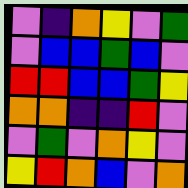[["violet", "indigo", "orange", "yellow", "violet", "green"], ["violet", "blue", "blue", "green", "blue", "violet"], ["red", "red", "blue", "blue", "green", "yellow"], ["orange", "orange", "indigo", "indigo", "red", "violet"], ["violet", "green", "violet", "orange", "yellow", "violet"], ["yellow", "red", "orange", "blue", "violet", "orange"]]